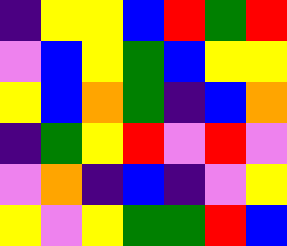[["indigo", "yellow", "yellow", "blue", "red", "green", "red"], ["violet", "blue", "yellow", "green", "blue", "yellow", "yellow"], ["yellow", "blue", "orange", "green", "indigo", "blue", "orange"], ["indigo", "green", "yellow", "red", "violet", "red", "violet"], ["violet", "orange", "indigo", "blue", "indigo", "violet", "yellow"], ["yellow", "violet", "yellow", "green", "green", "red", "blue"]]